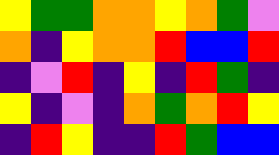[["yellow", "green", "green", "orange", "orange", "yellow", "orange", "green", "violet"], ["orange", "indigo", "yellow", "orange", "orange", "red", "blue", "blue", "red"], ["indigo", "violet", "red", "indigo", "yellow", "indigo", "red", "green", "indigo"], ["yellow", "indigo", "violet", "indigo", "orange", "green", "orange", "red", "yellow"], ["indigo", "red", "yellow", "indigo", "indigo", "red", "green", "blue", "blue"]]